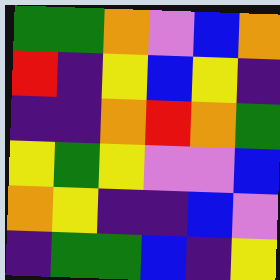[["green", "green", "orange", "violet", "blue", "orange"], ["red", "indigo", "yellow", "blue", "yellow", "indigo"], ["indigo", "indigo", "orange", "red", "orange", "green"], ["yellow", "green", "yellow", "violet", "violet", "blue"], ["orange", "yellow", "indigo", "indigo", "blue", "violet"], ["indigo", "green", "green", "blue", "indigo", "yellow"]]